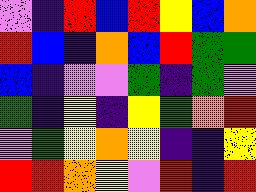[["violet", "indigo", "red", "blue", "red", "yellow", "blue", "orange"], ["red", "blue", "indigo", "orange", "blue", "red", "green", "green"], ["blue", "indigo", "violet", "violet", "green", "indigo", "green", "violet"], ["green", "indigo", "yellow", "indigo", "yellow", "green", "orange", "red"], ["violet", "green", "yellow", "orange", "yellow", "indigo", "indigo", "yellow"], ["red", "red", "orange", "yellow", "violet", "red", "indigo", "red"]]